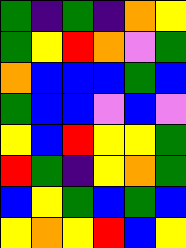[["green", "indigo", "green", "indigo", "orange", "yellow"], ["green", "yellow", "red", "orange", "violet", "green"], ["orange", "blue", "blue", "blue", "green", "blue"], ["green", "blue", "blue", "violet", "blue", "violet"], ["yellow", "blue", "red", "yellow", "yellow", "green"], ["red", "green", "indigo", "yellow", "orange", "green"], ["blue", "yellow", "green", "blue", "green", "blue"], ["yellow", "orange", "yellow", "red", "blue", "yellow"]]